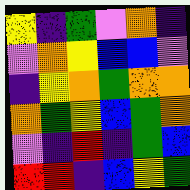[["yellow", "indigo", "green", "violet", "orange", "indigo"], ["violet", "orange", "yellow", "blue", "blue", "violet"], ["indigo", "yellow", "orange", "green", "orange", "orange"], ["orange", "green", "yellow", "blue", "green", "orange"], ["violet", "indigo", "red", "indigo", "green", "blue"], ["red", "red", "indigo", "blue", "yellow", "green"]]